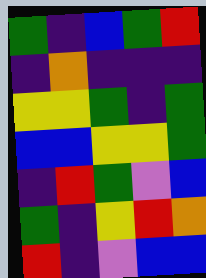[["green", "indigo", "blue", "green", "red"], ["indigo", "orange", "indigo", "indigo", "indigo"], ["yellow", "yellow", "green", "indigo", "green"], ["blue", "blue", "yellow", "yellow", "green"], ["indigo", "red", "green", "violet", "blue"], ["green", "indigo", "yellow", "red", "orange"], ["red", "indigo", "violet", "blue", "blue"]]